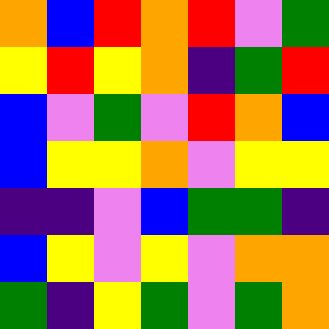[["orange", "blue", "red", "orange", "red", "violet", "green"], ["yellow", "red", "yellow", "orange", "indigo", "green", "red"], ["blue", "violet", "green", "violet", "red", "orange", "blue"], ["blue", "yellow", "yellow", "orange", "violet", "yellow", "yellow"], ["indigo", "indigo", "violet", "blue", "green", "green", "indigo"], ["blue", "yellow", "violet", "yellow", "violet", "orange", "orange"], ["green", "indigo", "yellow", "green", "violet", "green", "orange"]]